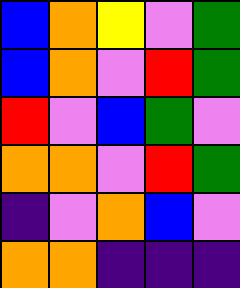[["blue", "orange", "yellow", "violet", "green"], ["blue", "orange", "violet", "red", "green"], ["red", "violet", "blue", "green", "violet"], ["orange", "orange", "violet", "red", "green"], ["indigo", "violet", "orange", "blue", "violet"], ["orange", "orange", "indigo", "indigo", "indigo"]]